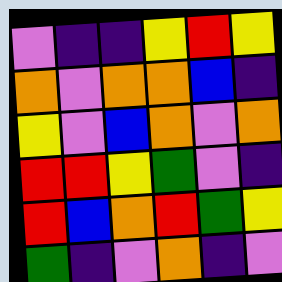[["violet", "indigo", "indigo", "yellow", "red", "yellow"], ["orange", "violet", "orange", "orange", "blue", "indigo"], ["yellow", "violet", "blue", "orange", "violet", "orange"], ["red", "red", "yellow", "green", "violet", "indigo"], ["red", "blue", "orange", "red", "green", "yellow"], ["green", "indigo", "violet", "orange", "indigo", "violet"]]